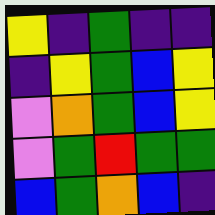[["yellow", "indigo", "green", "indigo", "indigo"], ["indigo", "yellow", "green", "blue", "yellow"], ["violet", "orange", "green", "blue", "yellow"], ["violet", "green", "red", "green", "green"], ["blue", "green", "orange", "blue", "indigo"]]